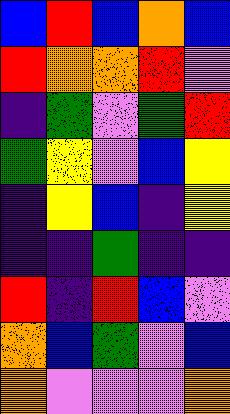[["blue", "red", "blue", "orange", "blue"], ["red", "orange", "orange", "red", "violet"], ["indigo", "green", "violet", "green", "red"], ["green", "yellow", "violet", "blue", "yellow"], ["indigo", "yellow", "blue", "indigo", "yellow"], ["indigo", "indigo", "green", "indigo", "indigo"], ["red", "indigo", "red", "blue", "violet"], ["orange", "blue", "green", "violet", "blue"], ["orange", "violet", "violet", "violet", "orange"]]